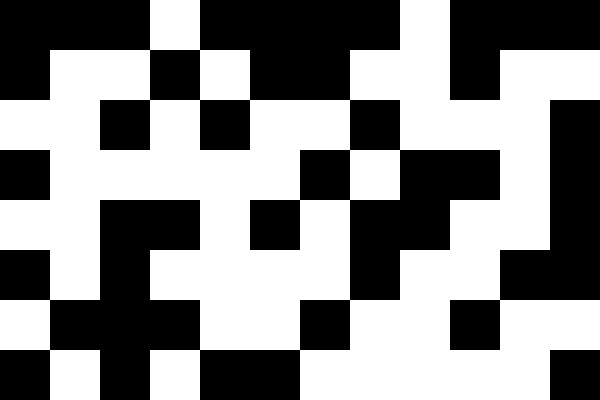[["black", "black", "black", "white", "black", "black", "black", "black", "white", "black", "black", "black"], ["black", "white", "white", "black", "white", "black", "black", "white", "white", "black", "white", "white"], ["white", "white", "black", "white", "black", "white", "white", "black", "white", "white", "white", "black"], ["black", "white", "white", "white", "white", "white", "black", "white", "black", "black", "white", "black"], ["white", "white", "black", "black", "white", "black", "white", "black", "black", "white", "white", "black"], ["black", "white", "black", "white", "white", "white", "white", "black", "white", "white", "black", "black"], ["white", "black", "black", "black", "white", "white", "black", "white", "white", "black", "white", "white"], ["black", "white", "black", "white", "black", "black", "white", "white", "white", "white", "white", "black"]]